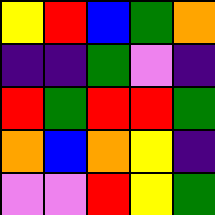[["yellow", "red", "blue", "green", "orange"], ["indigo", "indigo", "green", "violet", "indigo"], ["red", "green", "red", "red", "green"], ["orange", "blue", "orange", "yellow", "indigo"], ["violet", "violet", "red", "yellow", "green"]]